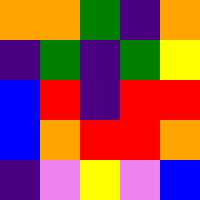[["orange", "orange", "green", "indigo", "orange"], ["indigo", "green", "indigo", "green", "yellow"], ["blue", "red", "indigo", "red", "red"], ["blue", "orange", "red", "red", "orange"], ["indigo", "violet", "yellow", "violet", "blue"]]